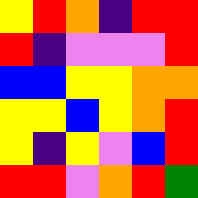[["yellow", "red", "orange", "indigo", "red", "red"], ["red", "indigo", "violet", "violet", "violet", "red"], ["blue", "blue", "yellow", "yellow", "orange", "orange"], ["yellow", "yellow", "blue", "yellow", "orange", "red"], ["yellow", "indigo", "yellow", "violet", "blue", "red"], ["red", "red", "violet", "orange", "red", "green"]]